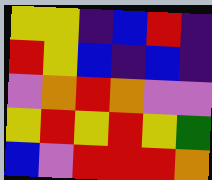[["yellow", "yellow", "indigo", "blue", "red", "indigo"], ["red", "yellow", "blue", "indigo", "blue", "indigo"], ["violet", "orange", "red", "orange", "violet", "violet"], ["yellow", "red", "yellow", "red", "yellow", "green"], ["blue", "violet", "red", "red", "red", "orange"]]